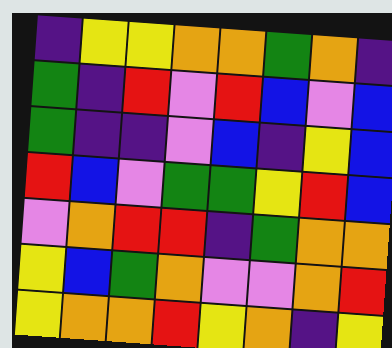[["indigo", "yellow", "yellow", "orange", "orange", "green", "orange", "indigo"], ["green", "indigo", "red", "violet", "red", "blue", "violet", "blue"], ["green", "indigo", "indigo", "violet", "blue", "indigo", "yellow", "blue"], ["red", "blue", "violet", "green", "green", "yellow", "red", "blue"], ["violet", "orange", "red", "red", "indigo", "green", "orange", "orange"], ["yellow", "blue", "green", "orange", "violet", "violet", "orange", "red"], ["yellow", "orange", "orange", "red", "yellow", "orange", "indigo", "yellow"]]